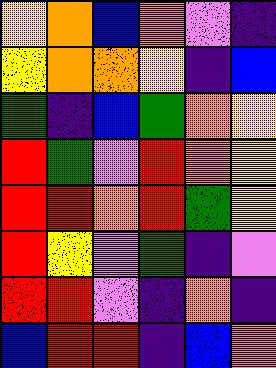[["yellow", "orange", "blue", "orange", "violet", "indigo"], ["yellow", "orange", "orange", "yellow", "indigo", "blue"], ["green", "indigo", "blue", "green", "orange", "yellow"], ["red", "green", "violet", "red", "orange", "yellow"], ["red", "red", "orange", "red", "green", "yellow"], ["red", "yellow", "violet", "green", "indigo", "violet"], ["red", "red", "violet", "indigo", "orange", "indigo"], ["blue", "red", "red", "indigo", "blue", "orange"]]